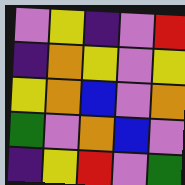[["violet", "yellow", "indigo", "violet", "red"], ["indigo", "orange", "yellow", "violet", "yellow"], ["yellow", "orange", "blue", "violet", "orange"], ["green", "violet", "orange", "blue", "violet"], ["indigo", "yellow", "red", "violet", "green"]]